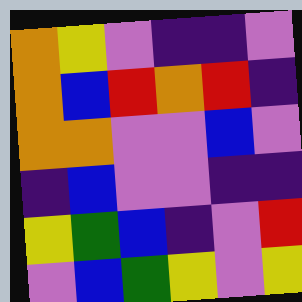[["orange", "yellow", "violet", "indigo", "indigo", "violet"], ["orange", "blue", "red", "orange", "red", "indigo"], ["orange", "orange", "violet", "violet", "blue", "violet"], ["indigo", "blue", "violet", "violet", "indigo", "indigo"], ["yellow", "green", "blue", "indigo", "violet", "red"], ["violet", "blue", "green", "yellow", "violet", "yellow"]]